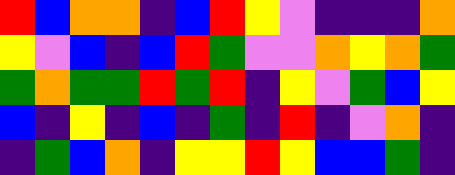[["red", "blue", "orange", "orange", "indigo", "blue", "red", "yellow", "violet", "indigo", "indigo", "indigo", "orange"], ["yellow", "violet", "blue", "indigo", "blue", "red", "green", "violet", "violet", "orange", "yellow", "orange", "green"], ["green", "orange", "green", "green", "red", "green", "red", "indigo", "yellow", "violet", "green", "blue", "yellow"], ["blue", "indigo", "yellow", "indigo", "blue", "indigo", "green", "indigo", "red", "indigo", "violet", "orange", "indigo"], ["indigo", "green", "blue", "orange", "indigo", "yellow", "yellow", "red", "yellow", "blue", "blue", "green", "indigo"]]